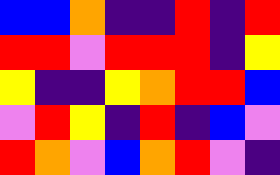[["blue", "blue", "orange", "indigo", "indigo", "red", "indigo", "red"], ["red", "red", "violet", "red", "red", "red", "indigo", "yellow"], ["yellow", "indigo", "indigo", "yellow", "orange", "red", "red", "blue"], ["violet", "red", "yellow", "indigo", "red", "indigo", "blue", "violet"], ["red", "orange", "violet", "blue", "orange", "red", "violet", "indigo"]]